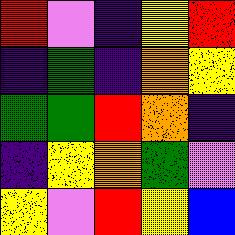[["red", "violet", "indigo", "yellow", "red"], ["indigo", "green", "indigo", "orange", "yellow"], ["green", "green", "red", "orange", "indigo"], ["indigo", "yellow", "orange", "green", "violet"], ["yellow", "violet", "red", "yellow", "blue"]]